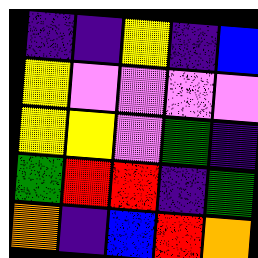[["indigo", "indigo", "yellow", "indigo", "blue"], ["yellow", "violet", "violet", "violet", "violet"], ["yellow", "yellow", "violet", "green", "indigo"], ["green", "red", "red", "indigo", "green"], ["orange", "indigo", "blue", "red", "orange"]]